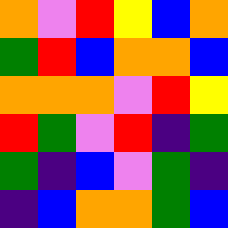[["orange", "violet", "red", "yellow", "blue", "orange"], ["green", "red", "blue", "orange", "orange", "blue"], ["orange", "orange", "orange", "violet", "red", "yellow"], ["red", "green", "violet", "red", "indigo", "green"], ["green", "indigo", "blue", "violet", "green", "indigo"], ["indigo", "blue", "orange", "orange", "green", "blue"]]